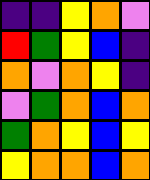[["indigo", "indigo", "yellow", "orange", "violet"], ["red", "green", "yellow", "blue", "indigo"], ["orange", "violet", "orange", "yellow", "indigo"], ["violet", "green", "orange", "blue", "orange"], ["green", "orange", "yellow", "blue", "yellow"], ["yellow", "orange", "orange", "blue", "orange"]]